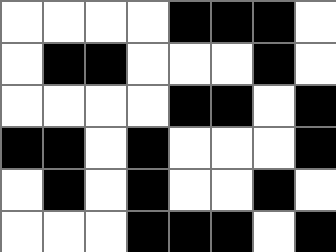[["white", "white", "white", "white", "black", "black", "black", "white"], ["white", "black", "black", "white", "white", "white", "black", "white"], ["white", "white", "white", "white", "black", "black", "white", "black"], ["black", "black", "white", "black", "white", "white", "white", "black"], ["white", "black", "white", "black", "white", "white", "black", "white"], ["white", "white", "white", "black", "black", "black", "white", "black"]]